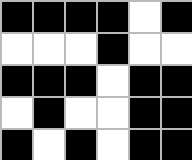[["black", "black", "black", "black", "white", "black"], ["white", "white", "white", "black", "white", "white"], ["black", "black", "black", "white", "black", "black"], ["white", "black", "white", "white", "black", "black"], ["black", "white", "black", "white", "black", "black"]]